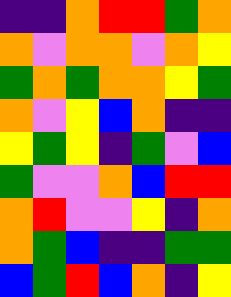[["indigo", "indigo", "orange", "red", "red", "green", "orange"], ["orange", "violet", "orange", "orange", "violet", "orange", "yellow"], ["green", "orange", "green", "orange", "orange", "yellow", "green"], ["orange", "violet", "yellow", "blue", "orange", "indigo", "indigo"], ["yellow", "green", "yellow", "indigo", "green", "violet", "blue"], ["green", "violet", "violet", "orange", "blue", "red", "red"], ["orange", "red", "violet", "violet", "yellow", "indigo", "orange"], ["orange", "green", "blue", "indigo", "indigo", "green", "green"], ["blue", "green", "red", "blue", "orange", "indigo", "yellow"]]